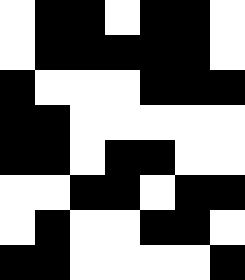[["white", "black", "black", "white", "black", "black", "white"], ["white", "black", "black", "black", "black", "black", "white"], ["black", "white", "white", "white", "black", "black", "black"], ["black", "black", "white", "white", "white", "white", "white"], ["black", "black", "white", "black", "black", "white", "white"], ["white", "white", "black", "black", "white", "black", "black"], ["white", "black", "white", "white", "black", "black", "white"], ["black", "black", "white", "white", "white", "white", "black"]]